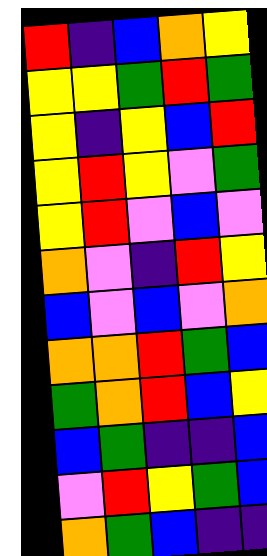[["red", "indigo", "blue", "orange", "yellow"], ["yellow", "yellow", "green", "red", "green"], ["yellow", "indigo", "yellow", "blue", "red"], ["yellow", "red", "yellow", "violet", "green"], ["yellow", "red", "violet", "blue", "violet"], ["orange", "violet", "indigo", "red", "yellow"], ["blue", "violet", "blue", "violet", "orange"], ["orange", "orange", "red", "green", "blue"], ["green", "orange", "red", "blue", "yellow"], ["blue", "green", "indigo", "indigo", "blue"], ["violet", "red", "yellow", "green", "blue"], ["orange", "green", "blue", "indigo", "indigo"]]